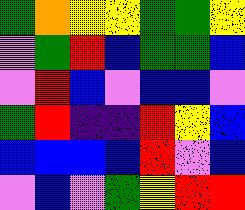[["green", "orange", "yellow", "yellow", "green", "green", "yellow"], ["violet", "green", "red", "blue", "green", "green", "blue"], ["violet", "red", "blue", "violet", "blue", "blue", "violet"], ["green", "red", "indigo", "indigo", "red", "yellow", "blue"], ["blue", "blue", "blue", "blue", "red", "violet", "blue"], ["violet", "blue", "violet", "green", "yellow", "red", "red"]]